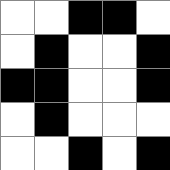[["white", "white", "black", "black", "white"], ["white", "black", "white", "white", "black"], ["black", "black", "white", "white", "black"], ["white", "black", "white", "white", "white"], ["white", "white", "black", "white", "black"]]